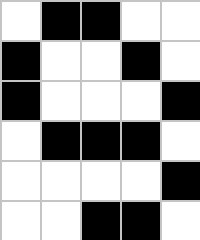[["white", "black", "black", "white", "white"], ["black", "white", "white", "black", "white"], ["black", "white", "white", "white", "black"], ["white", "black", "black", "black", "white"], ["white", "white", "white", "white", "black"], ["white", "white", "black", "black", "white"]]